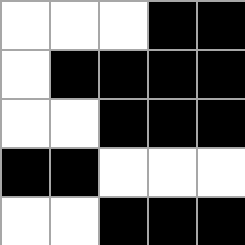[["white", "white", "white", "black", "black"], ["white", "black", "black", "black", "black"], ["white", "white", "black", "black", "black"], ["black", "black", "white", "white", "white"], ["white", "white", "black", "black", "black"]]